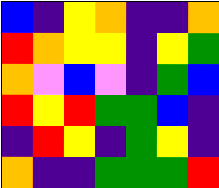[["blue", "indigo", "yellow", "orange", "indigo", "indigo", "orange"], ["red", "orange", "yellow", "yellow", "indigo", "yellow", "green"], ["orange", "violet", "blue", "violet", "indigo", "green", "blue"], ["red", "yellow", "red", "green", "green", "blue", "indigo"], ["indigo", "red", "yellow", "indigo", "green", "yellow", "indigo"], ["orange", "indigo", "indigo", "green", "green", "green", "red"]]